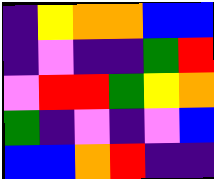[["indigo", "yellow", "orange", "orange", "blue", "blue"], ["indigo", "violet", "indigo", "indigo", "green", "red"], ["violet", "red", "red", "green", "yellow", "orange"], ["green", "indigo", "violet", "indigo", "violet", "blue"], ["blue", "blue", "orange", "red", "indigo", "indigo"]]